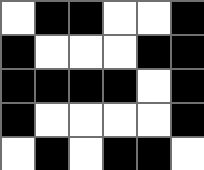[["white", "black", "black", "white", "white", "black"], ["black", "white", "white", "white", "black", "black"], ["black", "black", "black", "black", "white", "black"], ["black", "white", "white", "white", "white", "black"], ["white", "black", "white", "black", "black", "white"]]